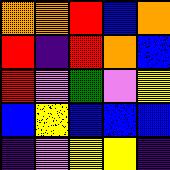[["orange", "orange", "red", "blue", "orange"], ["red", "indigo", "red", "orange", "blue"], ["red", "violet", "green", "violet", "yellow"], ["blue", "yellow", "blue", "blue", "blue"], ["indigo", "violet", "yellow", "yellow", "indigo"]]